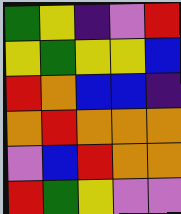[["green", "yellow", "indigo", "violet", "red"], ["yellow", "green", "yellow", "yellow", "blue"], ["red", "orange", "blue", "blue", "indigo"], ["orange", "red", "orange", "orange", "orange"], ["violet", "blue", "red", "orange", "orange"], ["red", "green", "yellow", "violet", "violet"]]